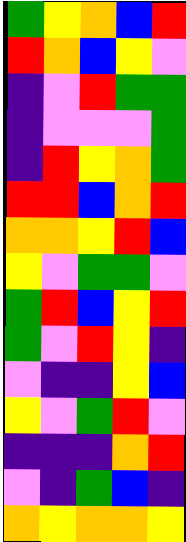[["green", "yellow", "orange", "blue", "red"], ["red", "orange", "blue", "yellow", "violet"], ["indigo", "violet", "red", "green", "green"], ["indigo", "violet", "violet", "violet", "green"], ["indigo", "red", "yellow", "orange", "green"], ["red", "red", "blue", "orange", "red"], ["orange", "orange", "yellow", "red", "blue"], ["yellow", "violet", "green", "green", "violet"], ["green", "red", "blue", "yellow", "red"], ["green", "violet", "red", "yellow", "indigo"], ["violet", "indigo", "indigo", "yellow", "blue"], ["yellow", "violet", "green", "red", "violet"], ["indigo", "indigo", "indigo", "orange", "red"], ["violet", "indigo", "green", "blue", "indigo"], ["orange", "yellow", "orange", "orange", "yellow"]]